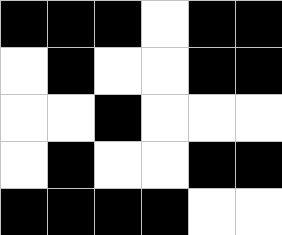[["black", "black", "black", "white", "black", "black"], ["white", "black", "white", "white", "black", "black"], ["white", "white", "black", "white", "white", "white"], ["white", "black", "white", "white", "black", "black"], ["black", "black", "black", "black", "white", "white"]]